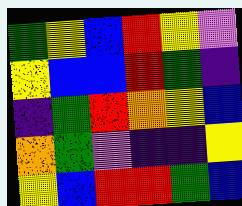[["green", "yellow", "blue", "red", "yellow", "violet"], ["yellow", "blue", "blue", "red", "green", "indigo"], ["indigo", "green", "red", "orange", "yellow", "blue"], ["orange", "green", "violet", "indigo", "indigo", "yellow"], ["yellow", "blue", "red", "red", "green", "blue"]]